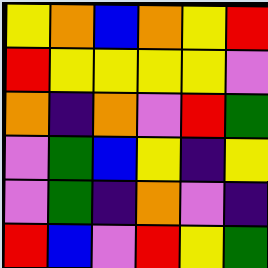[["yellow", "orange", "blue", "orange", "yellow", "red"], ["red", "yellow", "yellow", "yellow", "yellow", "violet"], ["orange", "indigo", "orange", "violet", "red", "green"], ["violet", "green", "blue", "yellow", "indigo", "yellow"], ["violet", "green", "indigo", "orange", "violet", "indigo"], ["red", "blue", "violet", "red", "yellow", "green"]]